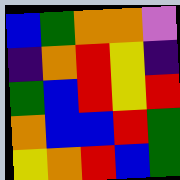[["blue", "green", "orange", "orange", "violet"], ["indigo", "orange", "red", "yellow", "indigo"], ["green", "blue", "red", "yellow", "red"], ["orange", "blue", "blue", "red", "green"], ["yellow", "orange", "red", "blue", "green"]]